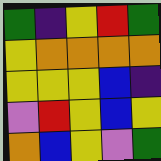[["green", "indigo", "yellow", "red", "green"], ["yellow", "orange", "orange", "orange", "orange"], ["yellow", "yellow", "yellow", "blue", "indigo"], ["violet", "red", "yellow", "blue", "yellow"], ["orange", "blue", "yellow", "violet", "green"]]